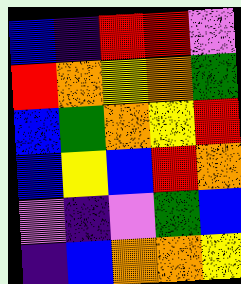[["blue", "indigo", "red", "red", "violet"], ["red", "orange", "yellow", "orange", "green"], ["blue", "green", "orange", "yellow", "red"], ["blue", "yellow", "blue", "red", "orange"], ["violet", "indigo", "violet", "green", "blue"], ["indigo", "blue", "orange", "orange", "yellow"]]